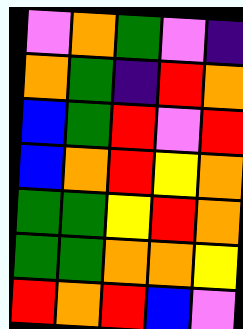[["violet", "orange", "green", "violet", "indigo"], ["orange", "green", "indigo", "red", "orange"], ["blue", "green", "red", "violet", "red"], ["blue", "orange", "red", "yellow", "orange"], ["green", "green", "yellow", "red", "orange"], ["green", "green", "orange", "orange", "yellow"], ["red", "orange", "red", "blue", "violet"]]